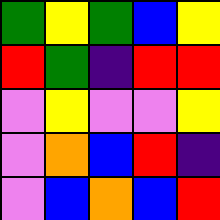[["green", "yellow", "green", "blue", "yellow"], ["red", "green", "indigo", "red", "red"], ["violet", "yellow", "violet", "violet", "yellow"], ["violet", "orange", "blue", "red", "indigo"], ["violet", "blue", "orange", "blue", "red"]]